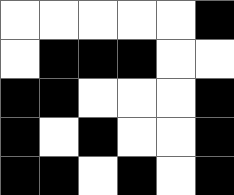[["white", "white", "white", "white", "white", "black"], ["white", "black", "black", "black", "white", "white"], ["black", "black", "white", "white", "white", "black"], ["black", "white", "black", "white", "white", "black"], ["black", "black", "white", "black", "white", "black"]]